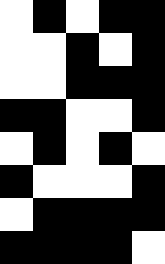[["white", "black", "white", "black", "black"], ["white", "white", "black", "white", "black"], ["white", "white", "black", "black", "black"], ["black", "black", "white", "white", "black"], ["white", "black", "white", "black", "white"], ["black", "white", "white", "white", "black"], ["white", "black", "black", "black", "black"], ["black", "black", "black", "black", "white"]]